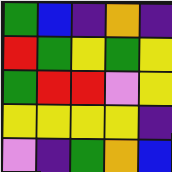[["green", "blue", "indigo", "orange", "indigo"], ["red", "green", "yellow", "green", "yellow"], ["green", "red", "red", "violet", "yellow"], ["yellow", "yellow", "yellow", "yellow", "indigo"], ["violet", "indigo", "green", "orange", "blue"]]